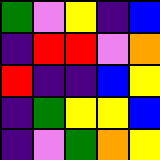[["green", "violet", "yellow", "indigo", "blue"], ["indigo", "red", "red", "violet", "orange"], ["red", "indigo", "indigo", "blue", "yellow"], ["indigo", "green", "yellow", "yellow", "blue"], ["indigo", "violet", "green", "orange", "yellow"]]